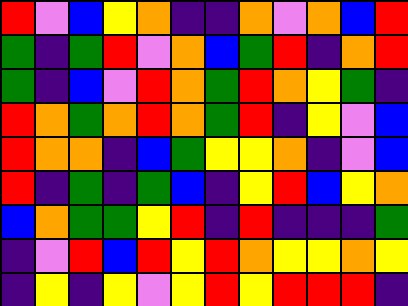[["red", "violet", "blue", "yellow", "orange", "indigo", "indigo", "orange", "violet", "orange", "blue", "red"], ["green", "indigo", "green", "red", "violet", "orange", "blue", "green", "red", "indigo", "orange", "red"], ["green", "indigo", "blue", "violet", "red", "orange", "green", "red", "orange", "yellow", "green", "indigo"], ["red", "orange", "green", "orange", "red", "orange", "green", "red", "indigo", "yellow", "violet", "blue"], ["red", "orange", "orange", "indigo", "blue", "green", "yellow", "yellow", "orange", "indigo", "violet", "blue"], ["red", "indigo", "green", "indigo", "green", "blue", "indigo", "yellow", "red", "blue", "yellow", "orange"], ["blue", "orange", "green", "green", "yellow", "red", "indigo", "red", "indigo", "indigo", "indigo", "green"], ["indigo", "violet", "red", "blue", "red", "yellow", "red", "orange", "yellow", "yellow", "orange", "yellow"], ["indigo", "yellow", "indigo", "yellow", "violet", "yellow", "red", "yellow", "red", "red", "red", "indigo"]]